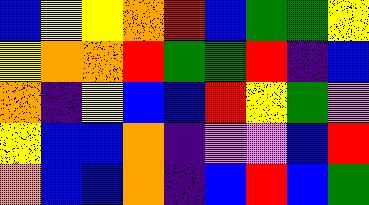[["blue", "yellow", "yellow", "orange", "red", "blue", "green", "green", "yellow"], ["yellow", "orange", "orange", "red", "green", "green", "red", "indigo", "blue"], ["orange", "indigo", "yellow", "blue", "blue", "red", "yellow", "green", "violet"], ["yellow", "blue", "blue", "orange", "indigo", "violet", "violet", "blue", "red"], ["orange", "blue", "blue", "orange", "indigo", "blue", "red", "blue", "green"]]